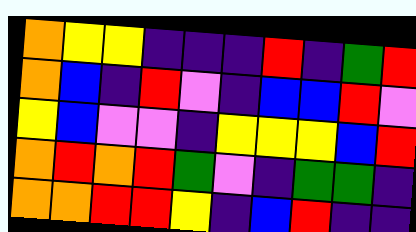[["orange", "yellow", "yellow", "indigo", "indigo", "indigo", "red", "indigo", "green", "red"], ["orange", "blue", "indigo", "red", "violet", "indigo", "blue", "blue", "red", "violet"], ["yellow", "blue", "violet", "violet", "indigo", "yellow", "yellow", "yellow", "blue", "red"], ["orange", "red", "orange", "red", "green", "violet", "indigo", "green", "green", "indigo"], ["orange", "orange", "red", "red", "yellow", "indigo", "blue", "red", "indigo", "indigo"]]